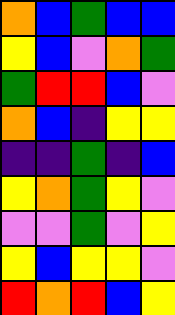[["orange", "blue", "green", "blue", "blue"], ["yellow", "blue", "violet", "orange", "green"], ["green", "red", "red", "blue", "violet"], ["orange", "blue", "indigo", "yellow", "yellow"], ["indigo", "indigo", "green", "indigo", "blue"], ["yellow", "orange", "green", "yellow", "violet"], ["violet", "violet", "green", "violet", "yellow"], ["yellow", "blue", "yellow", "yellow", "violet"], ["red", "orange", "red", "blue", "yellow"]]